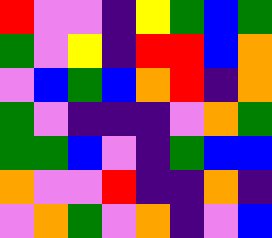[["red", "violet", "violet", "indigo", "yellow", "green", "blue", "green"], ["green", "violet", "yellow", "indigo", "red", "red", "blue", "orange"], ["violet", "blue", "green", "blue", "orange", "red", "indigo", "orange"], ["green", "violet", "indigo", "indigo", "indigo", "violet", "orange", "green"], ["green", "green", "blue", "violet", "indigo", "green", "blue", "blue"], ["orange", "violet", "violet", "red", "indigo", "indigo", "orange", "indigo"], ["violet", "orange", "green", "violet", "orange", "indigo", "violet", "blue"]]